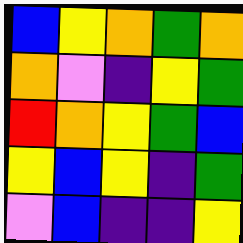[["blue", "yellow", "orange", "green", "orange"], ["orange", "violet", "indigo", "yellow", "green"], ["red", "orange", "yellow", "green", "blue"], ["yellow", "blue", "yellow", "indigo", "green"], ["violet", "blue", "indigo", "indigo", "yellow"]]